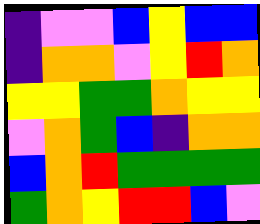[["indigo", "violet", "violet", "blue", "yellow", "blue", "blue"], ["indigo", "orange", "orange", "violet", "yellow", "red", "orange"], ["yellow", "yellow", "green", "green", "orange", "yellow", "yellow"], ["violet", "orange", "green", "blue", "indigo", "orange", "orange"], ["blue", "orange", "red", "green", "green", "green", "green"], ["green", "orange", "yellow", "red", "red", "blue", "violet"]]